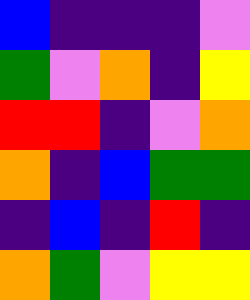[["blue", "indigo", "indigo", "indigo", "violet"], ["green", "violet", "orange", "indigo", "yellow"], ["red", "red", "indigo", "violet", "orange"], ["orange", "indigo", "blue", "green", "green"], ["indigo", "blue", "indigo", "red", "indigo"], ["orange", "green", "violet", "yellow", "yellow"]]